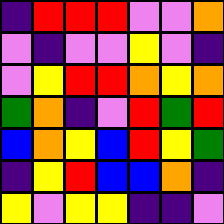[["indigo", "red", "red", "red", "violet", "violet", "orange"], ["violet", "indigo", "violet", "violet", "yellow", "violet", "indigo"], ["violet", "yellow", "red", "red", "orange", "yellow", "orange"], ["green", "orange", "indigo", "violet", "red", "green", "red"], ["blue", "orange", "yellow", "blue", "red", "yellow", "green"], ["indigo", "yellow", "red", "blue", "blue", "orange", "indigo"], ["yellow", "violet", "yellow", "yellow", "indigo", "indigo", "violet"]]